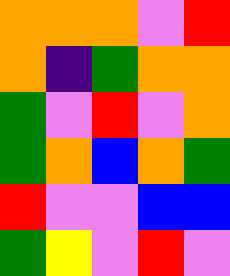[["orange", "orange", "orange", "violet", "red"], ["orange", "indigo", "green", "orange", "orange"], ["green", "violet", "red", "violet", "orange"], ["green", "orange", "blue", "orange", "green"], ["red", "violet", "violet", "blue", "blue"], ["green", "yellow", "violet", "red", "violet"]]